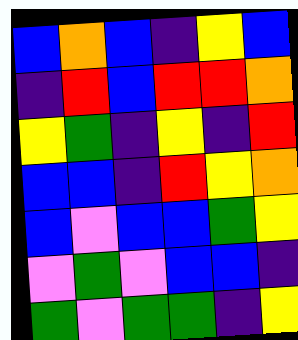[["blue", "orange", "blue", "indigo", "yellow", "blue"], ["indigo", "red", "blue", "red", "red", "orange"], ["yellow", "green", "indigo", "yellow", "indigo", "red"], ["blue", "blue", "indigo", "red", "yellow", "orange"], ["blue", "violet", "blue", "blue", "green", "yellow"], ["violet", "green", "violet", "blue", "blue", "indigo"], ["green", "violet", "green", "green", "indigo", "yellow"]]